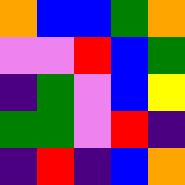[["orange", "blue", "blue", "green", "orange"], ["violet", "violet", "red", "blue", "green"], ["indigo", "green", "violet", "blue", "yellow"], ["green", "green", "violet", "red", "indigo"], ["indigo", "red", "indigo", "blue", "orange"]]